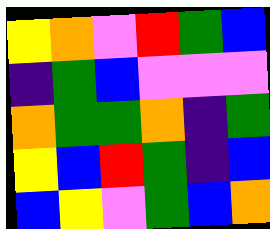[["yellow", "orange", "violet", "red", "green", "blue"], ["indigo", "green", "blue", "violet", "violet", "violet"], ["orange", "green", "green", "orange", "indigo", "green"], ["yellow", "blue", "red", "green", "indigo", "blue"], ["blue", "yellow", "violet", "green", "blue", "orange"]]